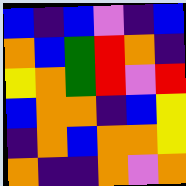[["blue", "indigo", "blue", "violet", "indigo", "blue"], ["orange", "blue", "green", "red", "orange", "indigo"], ["yellow", "orange", "green", "red", "violet", "red"], ["blue", "orange", "orange", "indigo", "blue", "yellow"], ["indigo", "orange", "blue", "orange", "orange", "yellow"], ["orange", "indigo", "indigo", "orange", "violet", "orange"]]